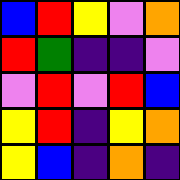[["blue", "red", "yellow", "violet", "orange"], ["red", "green", "indigo", "indigo", "violet"], ["violet", "red", "violet", "red", "blue"], ["yellow", "red", "indigo", "yellow", "orange"], ["yellow", "blue", "indigo", "orange", "indigo"]]